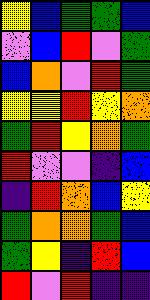[["yellow", "blue", "green", "green", "blue"], ["violet", "blue", "red", "violet", "green"], ["blue", "orange", "violet", "red", "green"], ["yellow", "yellow", "red", "yellow", "orange"], ["green", "red", "yellow", "orange", "green"], ["red", "violet", "violet", "indigo", "blue"], ["indigo", "red", "orange", "blue", "yellow"], ["green", "orange", "orange", "green", "blue"], ["green", "yellow", "indigo", "red", "blue"], ["red", "violet", "red", "indigo", "indigo"]]